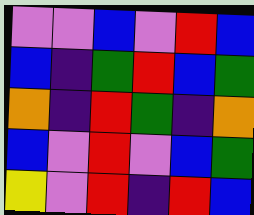[["violet", "violet", "blue", "violet", "red", "blue"], ["blue", "indigo", "green", "red", "blue", "green"], ["orange", "indigo", "red", "green", "indigo", "orange"], ["blue", "violet", "red", "violet", "blue", "green"], ["yellow", "violet", "red", "indigo", "red", "blue"]]